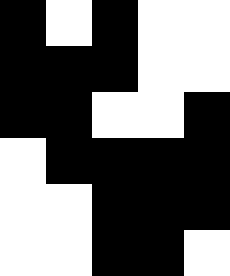[["black", "white", "black", "white", "white"], ["black", "black", "black", "white", "white"], ["black", "black", "white", "white", "black"], ["white", "black", "black", "black", "black"], ["white", "white", "black", "black", "black"], ["white", "white", "black", "black", "white"]]